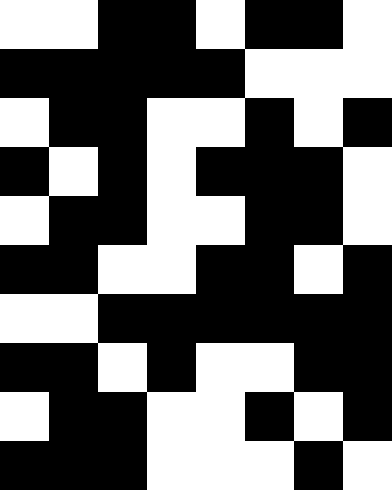[["white", "white", "black", "black", "white", "black", "black", "white"], ["black", "black", "black", "black", "black", "white", "white", "white"], ["white", "black", "black", "white", "white", "black", "white", "black"], ["black", "white", "black", "white", "black", "black", "black", "white"], ["white", "black", "black", "white", "white", "black", "black", "white"], ["black", "black", "white", "white", "black", "black", "white", "black"], ["white", "white", "black", "black", "black", "black", "black", "black"], ["black", "black", "white", "black", "white", "white", "black", "black"], ["white", "black", "black", "white", "white", "black", "white", "black"], ["black", "black", "black", "white", "white", "white", "black", "white"]]